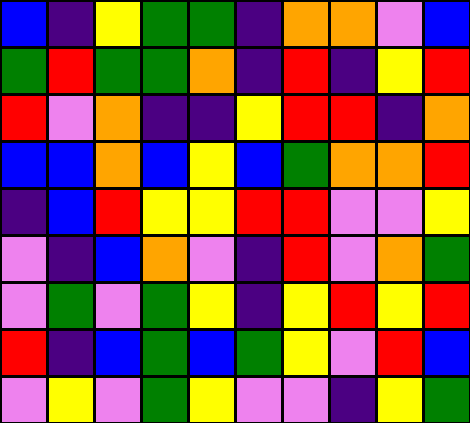[["blue", "indigo", "yellow", "green", "green", "indigo", "orange", "orange", "violet", "blue"], ["green", "red", "green", "green", "orange", "indigo", "red", "indigo", "yellow", "red"], ["red", "violet", "orange", "indigo", "indigo", "yellow", "red", "red", "indigo", "orange"], ["blue", "blue", "orange", "blue", "yellow", "blue", "green", "orange", "orange", "red"], ["indigo", "blue", "red", "yellow", "yellow", "red", "red", "violet", "violet", "yellow"], ["violet", "indigo", "blue", "orange", "violet", "indigo", "red", "violet", "orange", "green"], ["violet", "green", "violet", "green", "yellow", "indigo", "yellow", "red", "yellow", "red"], ["red", "indigo", "blue", "green", "blue", "green", "yellow", "violet", "red", "blue"], ["violet", "yellow", "violet", "green", "yellow", "violet", "violet", "indigo", "yellow", "green"]]